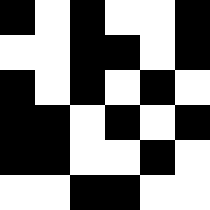[["black", "white", "black", "white", "white", "black"], ["white", "white", "black", "black", "white", "black"], ["black", "white", "black", "white", "black", "white"], ["black", "black", "white", "black", "white", "black"], ["black", "black", "white", "white", "black", "white"], ["white", "white", "black", "black", "white", "white"]]